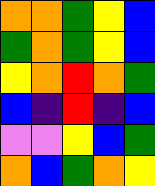[["orange", "orange", "green", "yellow", "blue"], ["green", "orange", "green", "yellow", "blue"], ["yellow", "orange", "red", "orange", "green"], ["blue", "indigo", "red", "indigo", "blue"], ["violet", "violet", "yellow", "blue", "green"], ["orange", "blue", "green", "orange", "yellow"]]